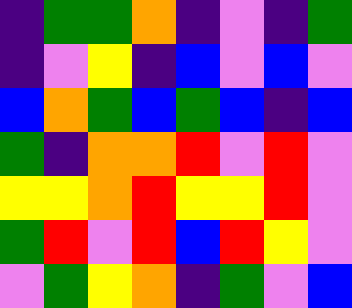[["indigo", "green", "green", "orange", "indigo", "violet", "indigo", "green"], ["indigo", "violet", "yellow", "indigo", "blue", "violet", "blue", "violet"], ["blue", "orange", "green", "blue", "green", "blue", "indigo", "blue"], ["green", "indigo", "orange", "orange", "red", "violet", "red", "violet"], ["yellow", "yellow", "orange", "red", "yellow", "yellow", "red", "violet"], ["green", "red", "violet", "red", "blue", "red", "yellow", "violet"], ["violet", "green", "yellow", "orange", "indigo", "green", "violet", "blue"]]